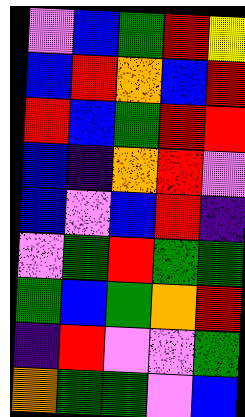[["violet", "blue", "green", "red", "yellow"], ["blue", "red", "orange", "blue", "red"], ["red", "blue", "green", "red", "red"], ["blue", "indigo", "orange", "red", "violet"], ["blue", "violet", "blue", "red", "indigo"], ["violet", "green", "red", "green", "green"], ["green", "blue", "green", "orange", "red"], ["indigo", "red", "violet", "violet", "green"], ["orange", "green", "green", "violet", "blue"]]